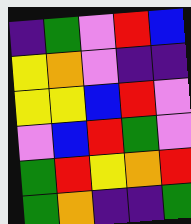[["indigo", "green", "violet", "red", "blue"], ["yellow", "orange", "violet", "indigo", "indigo"], ["yellow", "yellow", "blue", "red", "violet"], ["violet", "blue", "red", "green", "violet"], ["green", "red", "yellow", "orange", "red"], ["green", "orange", "indigo", "indigo", "green"]]